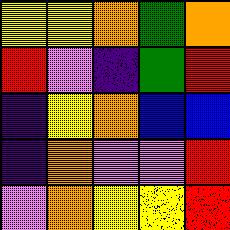[["yellow", "yellow", "orange", "green", "orange"], ["red", "violet", "indigo", "green", "red"], ["indigo", "yellow", "orange", "blue", "blue"], ["indigo", "orange", "violet", "violet", "red"], ["violet", "orange", "yellow", "yellow", "red"]]